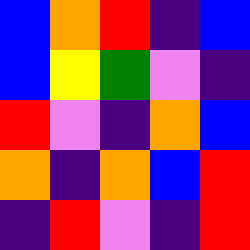[["blue", "orange", "red", "indigo", "blue"], ["blue", "yellow", "green", "violet", "indigo"], ["red", "violet", "indigo", "orange", "blue"], ["orange", "indigo", "orange", "blue", "red"], ["indigo", "red", "violet", "indigo", "red"]]